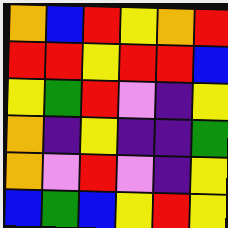[["orange", "blue", "red", "yellow", "orange", "red"], ["red", "red", "yellow", "red", "red", "blue"], ["yellow", "green", "red", "violet", "indigo", "yellow"], ["orange", "indigo", "yellow", "indigo", "indigo", "green"], ["orange", "violet", "red", "violet", "indigo", "yellow"], ["blue", "green", "blue", "yellow", "red", "yellow"]]